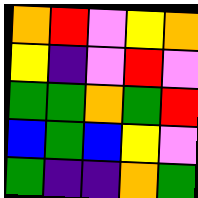[["orange", "red", "violet", "yellow", "orange"], ["yellow", "indigo", "violet", "red", "violet"], ["green", "green", "orange", "green", "red"], ["blue", "green", "blue", "yellow", "violet"], ["green", "indigo", "indigo", "orange", "green"]]